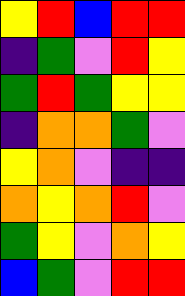[["yellow", "red", "blue", "red", "red"], ["indigo", "green", "violet", "red", "yellow"], ["green", "red", "green", "yellow", "yellow"], ["indigo", "orange", "orange", "green", "violet"], ["yellow", "orange", "violet", "indigo", "indigo"], ["orange", "yellow", "orange", "red", "violet"], ["green", "yellow", "violet", "orange", "yellow"], ["blue", "green", "violet", "red", "red"]]